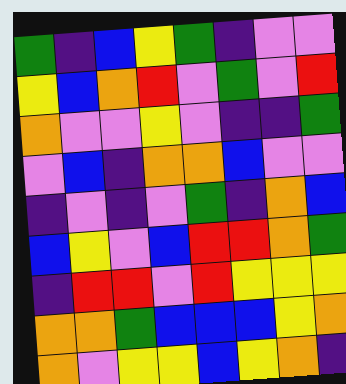[["green", "indigo", "blue", "yellow", "green", "indigo", "violet", "violet"], ["yellow", "blue", "orange", "red", "violet", "green", "violet", "red"], ["orange", "violet", "violet", "yellow", "violet", "indigo", "indigo", "green"], ["violet", "blue", "indigo", "orange", "orange", "blue", "violet", "violet"], ["indigo", "violet", "indigo", "violet", "green", "indigo", "orange", "blue"], ["blue", "yellow", "violet", "blue", "red", "red", "orange", "green"], ["indigo", "red", "red", "violet", "red", "yellow", "yellow", "yellow"], ["orange", "orange", "green", "blue", "blue", "blue", "yellow", "orange"], ["orange", "violet", "yellow", "yellow", "blue", "yellow", "orange", "indigo"]]